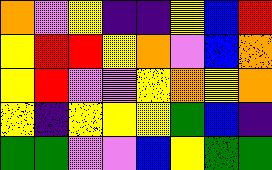[["orange", "violet", "yellow", "indigo", "indigo", "yellow", "blue", "red"], ["yellow", "red", "red", "yellow", "orange", "violet", "blue", "orange"], ["yellow", "red", "violet", "violet", "yellow", "orange", "yellow", "orange"], ["yellow", "indigo", "yellow", "yellow", "yellow", "green", "blue", "indigo"], ["green", "green", "violet", "violet", "blue", "yellow", "green", "green"]]